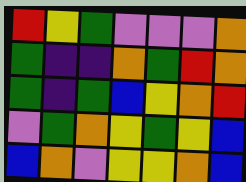[["red", "yellow", "green", "violet", "violet", "violet", "orange"], ["green", "indigo", "indigo", "orange", "green", "red", "orange"], ["green", "indigo", "green", "blue", "yellow", "orange", "red"], ["violet", "green", "orange", "yellow", "green", "yellow", "blue"], ["blue", "orange", "violet", "yellow", "yellow", "orange", "blue"]]